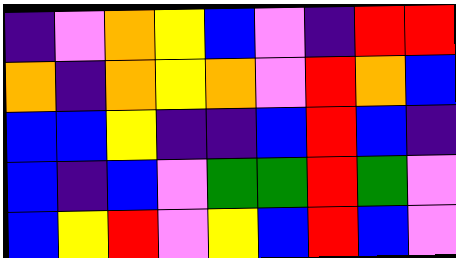[["indigo", "violet", "orange", "yellow", "blue", "violet", "indigo", "red", "red"], ["orange", "indigo", "orange", "yellow", "orange", "violet", "red", "orange", "blue"], ["blue", "blue", "yellow", "indigo", "indigo", "blue", "red", "blue", "indigo"], ["blue", "indigo", "blue", "violet", "green", "green", "red", "green", "violet"], ["blue", "yellow", "red", "violet", "yellow", "blue", "red", "blue", "violet"]]